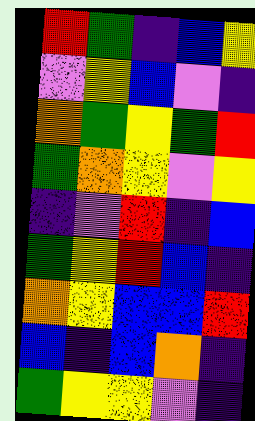[["red", "green", "indigo", "blue", "yellow"], ["violet", "yellow", "blue", "violet", "indigo"], ["orange", "green", "yellow", "green", "red"], ["green", "orange", "yellow", "violet", "yellow"], ["indigo", "violet", "red", "indigo", "blue"], ["green", "yellow", "red", "blue", "indigo"], ["orange", "yellow", "blue", "blue", "red"], ["blue", "indigo", "blue", "orange", "indigo"], ["green", "yellow", "yellow", "violet", "indigo"]]